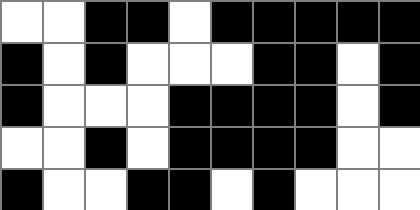[["white", "white", "black", "black", "white", "black", "black", "black", "black", "black"], ["black", "white", "black", "white", "white", "white", "black", "black", "white", "black"], ["black", "white", "white", "white", "black", "black", "black", "black", "white", "black"], ["white", "white", "black", "white", "black", "black", "black", "black", "white", "white"], ["black", "white", "white", "black", "black", "white", "black", "white", "white", "white"]]